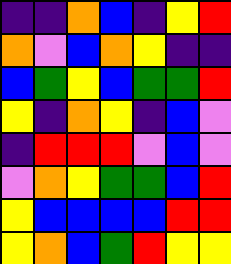[["indigo", "indigo", "orange", "blue", "indigo", "yellow", "red"], ["orange", "violet", "blue", "orange", "yellow", "indigo", "indigo"], ["blue", "green", "yellow", "blue", "green", "green", "red"], ["yellow", "indigo", "orange", "yellow", "indigo", "blue", "violet"], ["indigo", "red", "red", "red", "violet", "blue", "violet"], ["violet", "orange", "yellow", "green", "green", "blue", "red"], ["yellow", "blue", "blue", "blue", "blue", "red", "red"], ["yellow", "orange", "blue", "green", "red", "yellow", "yellow"]]